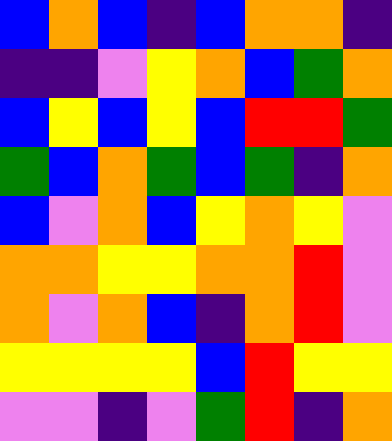[["blue", "orange", "blue", "indigo", "blue", "orange", "orange", "indigo"], ["indigo", "indigo", "violet", "yellow", "orange", "blue", "green", "orange"], ["blue", "yellow", "blue", "yellow", "blue", "red", "red", "green"], ["green", "blue", "orange", "green", "blue", "green", "indigo", "orange"], ["blue", "violet", "orange", "blue", "yellow", "orange", "yellow", "violet"], ["orange", "orange", "yellow", "yellow", "orange", "orange", "red", "violet"], ["orange", "violet", "orange", "blue", "indigo", "orange", "red", "violet"], ["yellow", "yellow", "yellow", "yellow", "blue", "red", "yellow", "yellow"], ["violet", "violet", "indigo", "violet", "green", "red", "indigo", "orange"]]